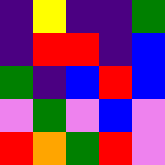[["indigo", "yellow", "indigo", "indigo", "green"], ["indigo", "red", "red", "indigo", "blue"], ["green", "indigo", "blue", "red", "blue"], ["violet", "green", "violet", "blue", "violet"], ["red", "orange", "green", "red", "violet"]]